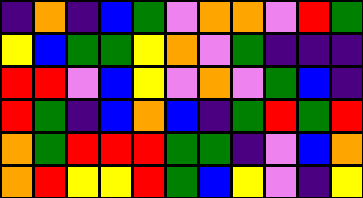[["indigo", "orange", "indigo", "blue", "green", "violet", "orange", "orange", "violet", "red", "green"], ["yellow", "blue", "green", "green", "yellow", "orange", "violet", "green", "indigo", "indigo", "indigo"], ["red", "red", "violet", "blue", "yellow", "violet", "orange", "violet", "green", "blue", "indigo"], ["red", "green", "indigo", "blue", "orange", "blue", "indigo", "green", "red", "green", "red"], ["orange", "green", "red", "red", "red", "green", "green", "indigo", "violet", "blue", "orange"], ["orange", "red", "yellow", "yellow", "red", "green", "blue", "yellow", "violet", "indigo", "yellow"]]